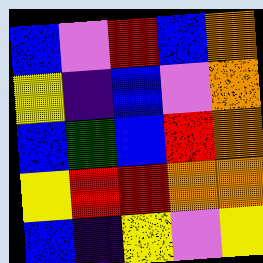[["blue", "violet", "red", "blue", "orange"], ["yellow", "indigo", "blue", "violet", "orange"], ["blue", "green", "blue", "red", "orange"], ["yellow", "red", "red", "orange", "orange"], ["blue", "indigo", "yellow", "violet", "yellow"]]